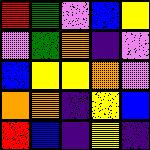[["red", "green", "violet", "blue", "yellow"], ["violet", "green", "orange", "indigo", "violet"], ["blue", "yellow", "yellow", "orange", "violet"], ["orange", "orange", "indigo", "yellow", "blue"], ["red", "blue", "indigo", "yellow", "indigo"]]